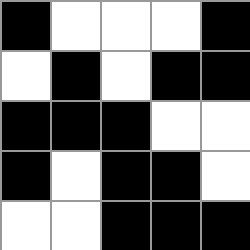[["black", "white", "white", "white", "black"], ["white", "black", "white", "black", "black"], ["black", "black", "black", "white", "white"], ["black", "white", "black", "black", "white"], ["white", "white", "black", "black", "black"]]